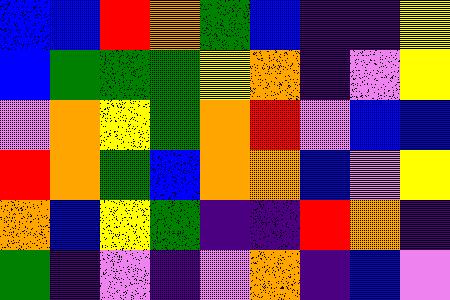[["blue", "blue", "red", "orange", "green", "blue", "indigo", "indigo", "yellow"], ["blue", "green", "green", "green", "yellow", "orange", "indigo", "violet", "yellow"], ["violet", "orange", "yellow", "green", "orange", "red", "violet", "blue", "blue"], ["red", "orange", "green", "blue", "orange", "orange", "blue", "violet", "yellow"], ["orange", "blue", "yellow", "green", "indigo", "indigo", "red", "orange", "indigo"], ["green", "indigo", "violet", "indigo", "violet", "orange", "indigo", "blue", "violet"]]